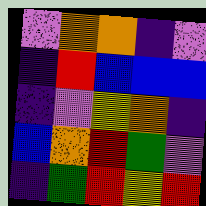[["violet", "orange", "orange", "indigo", "violet"], ["indigo", "red", "blue", "blue", "blue"], ["indigo", "violet", "yellow", "orange", "indigo"], ["blue", "orange", "red", "green", "violet"], ["indigo", "green", "red", "yellow", "red"]]